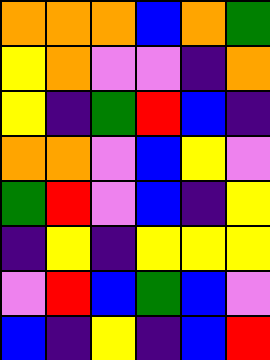[["orange", "orange", "orange", "blue", "orange", "green"], ["yellow", "orange", "violet", "violet", "indigo", "orange"], ["yellow", "indigo", "green", "red", "blue", "indigo"], ["orange", "orange", "violet", "blue", "yellow", "violet"], ["green", "red", "violet", "blue", "indigo", "yellow"], ["indigo", "yellow", "indigo", "yellow", "yellow", "yellow"], ["violet", "red", "blue", "green", "blue", "violet"], ["blue", "indigo", "yellow", "indigo", "blue", "red"]]